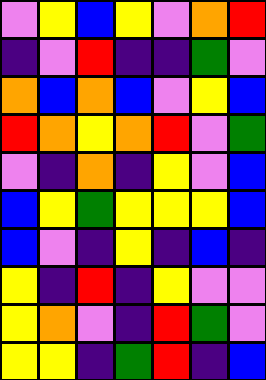[["violet", "yellow", "blue", "yellow", "violet", "orange", "red"], ["indigo", "violet", "red", "indigo", "indigo", "green", "violet"], ["orange", "blue", "orange", "blue", "violet", "yellow", "blue"], ["red", "orange", "yellow", "orange", "red", "violet", "green"], ["violet", "indigo", "orange", "indigo", "yellow", "violet", "blue"], ["blue", "yellow", "green", "yellow", "yellow", "yellow", "blue"], ["blue", "violet", "indigo", "yellow", "indigo", "blue", "indigo"], ["yellow", "indigo", "red", "indigo", "yellow", "violet", "violet"], ["yellow", "orange", "violet", "indigo", "red", "green", "violet"], ["yellow", "yellow", "indigo", "green", "red", "indigo", "blue"]]